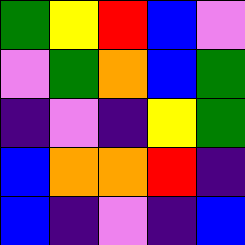[["green", "yellow", "red", "blue", "violet"], ["violet", "green", "orange", "blue", "green"], ["indigo", "violet", "indigo", "yellow", "green"], ["blue", "orange", "orange", "red", "indigo"], ["blue", "indigo", "violet", "indigo", "blue"]]